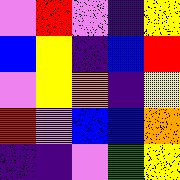[["violet", "red", "violet", "indigo", "yellow"], ["blue", "yellow", "indigo", "blue", "red"], ["violet", "yellow", "orange", "indigo", "yellow"], ["red", "violet", "blue", "blue", "orange"], ["indigo", "indigo", "violet", "green", "yellow"]]